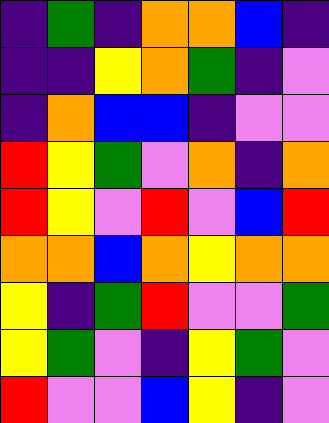[["indigo", "green", "indigo", "orange", "orange", "blue", "indigo"], ["indigo", "indigo", "yellow", "orange", "green", "indigo", "violet"], ["indigo", "orange", "blue", "blue", "indigo", "violet", "violet"], ["red", "yellow", "green", "violet", "orange", "indigo", "orange"], ["red", "yellow", "violet", "red", "violet", "blue", "red"], ["orange", "orange", "blue", "orange", "yellow", "orange", "orange"], ["yellow", "indigo", "green", "red", "violet", "violet", "green"], ["yellow", "green", "violet", "indigo", "yellow", "green", "violet"], ["red", "violet", "violet", "blue", "yellow", "indigo", "violet"]]